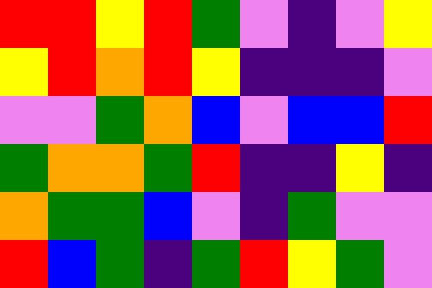[["red", "red", "yellow", "red", "green", "violet", "indigo", "violet", "yellow"], ["yellow", "red", "orange", "red", "yellow", "indigo", "indigo", "indigo", "violet"], ["violet", "violet", "green", "orange", "blue", "violet", "blue", "blue", "red"], ["green", "orange", "orange", "green", "red", "indigo", "indigo", "yellow", "indigo"], ["orange", "green", "green", "blue", "violet", "indigo", "green", "violet", "violet"], ["red", "blue", "green", "indigo", "green", "red", "yellow", "green", "violet"]]